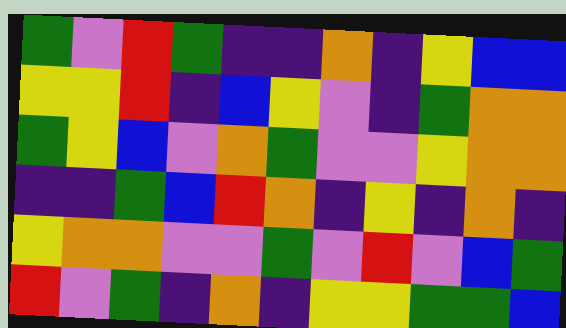[["green", "violet", "red", "green", "indigo", "indigo", "orange", "indigo", "yellow", "blue", "blue"], ["yellow", "yellow", "red", "indigo", "blue", "yellow", "violet", "indigo", "green", "orange", "orange"], ["green", "yellow", "blue", "violet", "orange", "green", "violet", "violet", "yellow", "orange", "orange"], ["indigo", "indigo", "green", "blue", "red", "orange", "indigo", "yellow", "indigo", "orange", "indigo"], ["yellow", "orange", "orange", "violet", "violet", "green", "violet", "red", "violet", "blue", "green"], ["red", "violet", "green", "indigo", "orange", "indigo", "yellow", "yellow", "green", "green", "blue"]]